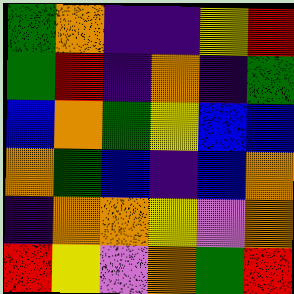[["green", "orange", "indigo", "indigo", "yellow", "red"], ["green", "red", "indigo", "orange", "indigo", "green"], ["blue", "orange", "green", "yellow", "blue", "blue"], ["orange", "green", "blue", "indigo", "blue", "orange"], ["indigo", "orange", "orange", "yellow", "violet", "orange"], ["red", "yellow", "violet", "orange", "green", "red"]]